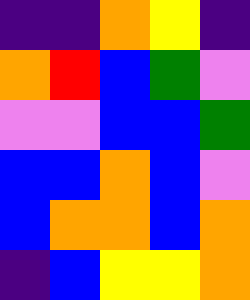[["indigo", "indigo", "orange", "yellow", "indigo"], ["orange", "red", "blue", "green", "violet"], ["violet", "violet", "blue", "blue", "green"], ["blue", "blue", "orange", "blue", "violet"], ["blue", "orange", "orange", "blue", "orange"], ["indigo", "blue", "yellow", "yellow", "orange"]]